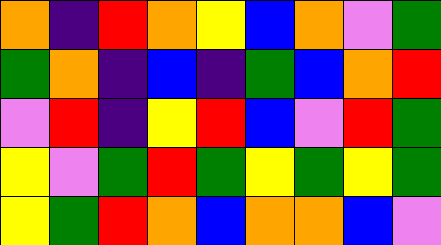[["orange", "indigo", "red", "orange", "yellow", "blue", "orange", "violet", "green"], ["green", "orange", "indigo", "blue", "indigo", "green", "blue", "orange", "red"], ["violet", "red", "indigo", "yellow", "red", "blue", "violet", "red", "green"], ["yellow", "violet", "green", "red", "green", "yellow", "green", "yellow", "green"], ["yellow", "green", "red", "orange", "blue", "orange", "orange", "blue", "violet"]]